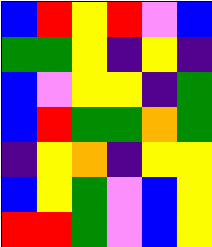[["blue", "red", "yellow", "red", "violet", "blue"], ["green", "green", "yellow", "indigo", "yellow", "indigo"], ["blue", "violet", "yellow", "yellow", "indigo", "green"], ["blue", "red", "green", "green", "orange", "green"], ["indigo", "yellow", "orange", "indigo", "yellow", "yellow"], ["blue", "yellow", "green", "violet", "blue", "yellow"], ["red", "red", "green", "violet", "blue", "yellow"]]